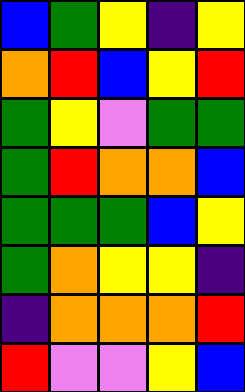[["blue", "green", "yellow", "indigo", "yellow"], ["orange", "red", "blue", "yellow", "red"], ["green", "yellow", "violet", "green", "green"], ["green", "red", "orange", "orange", "blue"], ["green", "green", "green", "blue", "yellow"], ["green", "orange", "yellow", "yellow", "indigo"], ["indigo", "orange", "orange", "orange", "red"], ["red", "violet", "violet", "yellow", "blue"]]